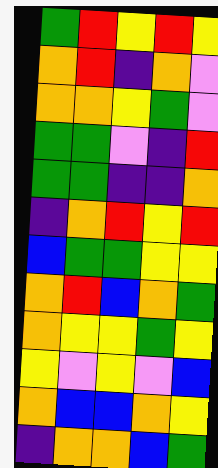[["green", "red", "yellow", "red", "yellow"], ["orange", "red", "indigo", "orange", "violet"], ["orange", "orange", "yellow", "green", "violet"], ["green", "green", "violet", "indigo", "red"], ["green", "green", "indigo", "indigo", "orange"], ["indigo", "orange", "red", "yellow", "red"], ["blue", "green", "green", "yellow", "yellow"], ["orange", "red", "blue", "orange", "green"], ["orange", "yellow", "yellow", "green", "yellow"], ["yellow", "violet", "yellow", "violet", "blue"], ["orange", "blue", "blue", "orange", "yellow"], ["indigo", "orange", "orange", "blue", "green"]]